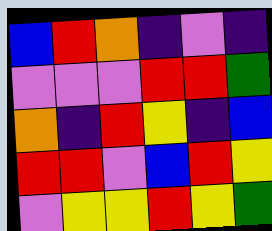[["blue", "red", "orange", "indigo", "violet", "indigo"], ["violet", "violet", "violet", "red", "red", "green"], ["orange", "indigo", "red", "yellow", "indigo", "blue"], ["red", "red", "violet", "blue", "red", "yellow"], ["violet", "yellow", "yellow", "red", "yellow", "green"]]